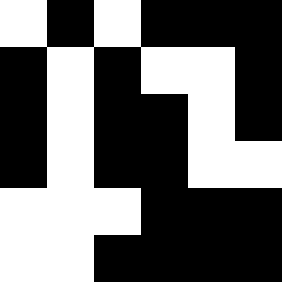[["white", "black", "white", "black", "black", "black"], ["black", "white", "black", "white", "white", "black"], ["black", "white", "black", "black", "white", "black"], ["black", "white", "black", "black", "white", "white"], ["white", "white", "white", "black", "black", "black"], ["white", "white", "black", "black", "black", "black"]]